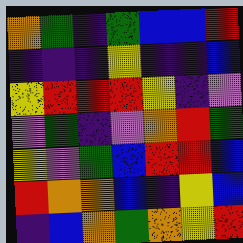[["orange", "green", "indigo", "green", "blue", "blue", "red"], ["indigo", "indigo", "indigo", "yellow", "indigo", "indigo", "blue"], ["yellow", "red", "red", "red", "yellow", "indigo", "violet"], ["violet", "green", "indigo", "violet", "orange", "red", "green"], ["yellow", "violet", "green", "blue", "red", "red", "blue"], ["red", "orange", "orange", "blue", "indigo", "yellow", "blue"], ["indigo", "blue", "orange", "green", "orange", "yellow", "red"]]